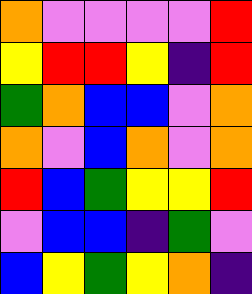[["orange", "violet", "violet", "violet", "violet", "red"], ["yellow", "red", "red", "yellow", "indigo", "red"], ["green", "orange", "blue", "blue", "violet", "orange"], ["orange", "violet", "blue", "orange", "violet", "orange"], ["red", "blue", "green", "yellow", "yellow", "red"], ["violet", "blue", "blue", "indigo", "green", "violet"], ["blue", "yellow", "green", "yellow", "orange", "indigo"]]